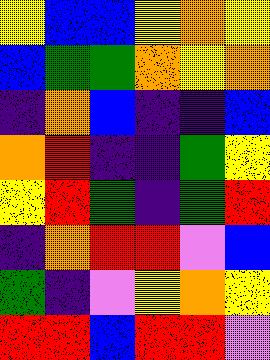[["yellow", "blue", "blue", "yellow", "orange", "yellow"], ["blue", "green", "green", "orange", "yellow", "orange"], ["indigo", "orange", "blue", "indigo", "indigo", "blue"], ["orange", "red", "indigo", "indigo", "green", "yellow"], ["yellow", "red", "green", "indigo", "green", "red"], ["indigo", "orange", "red", "red", "violet", "blue"], ["green", "indigo", "violet", "yellow", "orange", "yellow"], ["red", "red", "blue", "red", "red", "violet"]]